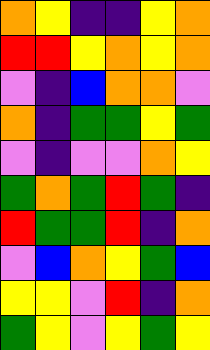[["orange", "yellow", "indigo", "indigo", "yellow", "orange"], ["red", "red", "yellow", "orange", "yellow", "orange"], ["violet", "indigo", "blue", "orange", "orange", "violet"], ["orange", "indigo", "green", "green", "yellow", "green"], ["violet", "indigo", "violet", "violet", "orange", "yellow"], ["green", "orange", "green", "red", "green", "indigo"], ["red", "green", "green", "red", "indigo", "orange"], ["violet", "blue", "orange", "yellow", "green", "blue"], ["yellow", "yellow", "violet", "red", "indigo", "orange"], ["green", "yellow", "violet", "yellow", "green", "yellow"]]